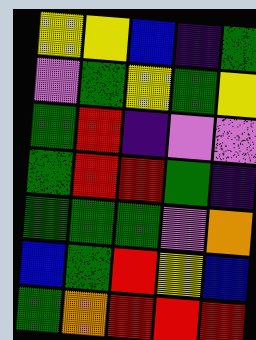[["yellow", "yellow", "blue", "indigo", "green"], ["violet", "green", "yellow", "green", "yellow"], ["green", "red", "indigo", "violet", "violet"], ["green", "red", "red", "green", "indigo"], ["green", "green", "green", "violet", "orange"], ["blue", "green", "red", "yellow", "blue"], ["green", "orange", "red", "red", "red"]]